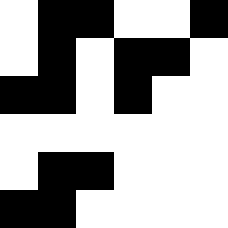[["white", "black", "black", "white", "white", "black"], ["white", "black", "white", "black", "black", "white"], ["black", "black", "white", "black", "white", "white"], ["white", "white", "white", "white", "white", "white"], ["white", "black", "black", "white", "white", "white"], ["black", "black", "white", "white", "white", "white"]]